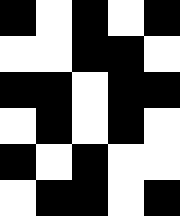[["black", "white", "black", "white", "black"], ["white", "white", "black", "black", "white"], ["black", "black", "white", "black", "black"], ["white", "black", "white", "black", "white"], ["black", "white", "black", "white", "white"], ["white", "black", "black", "white", "black"]]